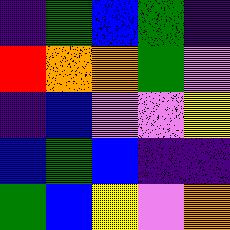[["indigo", "green", "blue", "green", "indigo"], ["red", "orange", "orange", "green", "violet"], ["indigo", "blue", "violet", "violet", "yellow"], ["blue", "green", "blue", "indigo", "indigo"], ["green", "blue", "yellow", "violet", "orange"]]